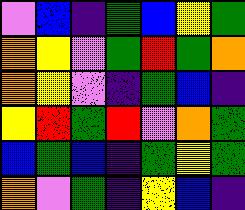[["violet", "blue", "indigo", "green", "blue", "yellow", "green"], ["orange", "yellow", "violet", "green", "red", "green", "orange"], ["orange", "yellow", "violet", "indigo", "green", "blue", "indigo"], ["yellow", "red", "green", "red", "violet", "orange", "green"], ["blue", "green", "blue", "indigo", "green", "yellow", "green"], ["orange", "violet", "green", "indigo", "yellow", "blue", "indigo"]]